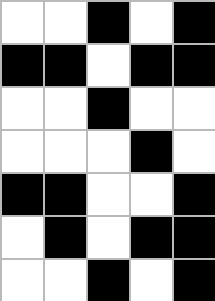[["white", "white", "black", "white", "black"], ["black", "black", "white", "black", "black"], ["white", "white", "black", "white", "white"], ["white", "white", "white", "black", "white"], ["black", "black", "white", "white", "black"], ["white", "black", "white", "black", "black"], ["white", "white", "black", "white", "black"]]